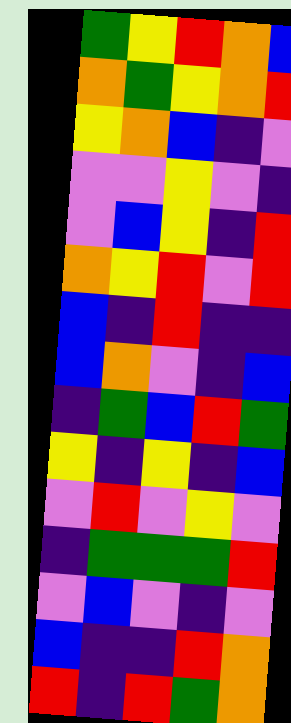[["green", "yellow", "red", "orange", "blue"], ["orange", "green", "yellow", "orange", "red"], ["yellow", "orange", "blue", "indigo", "violet"], ["violet", "violet", "yellow", "violet", "indigo"], ["violet", "blue", "yellow", "indigo", "red"], ["orange", "yellow", "red", "violet", "red"], ["blue", "indigo", "red", "indigo", "indigo"], ["blue", "orange", "violet", "indigo", "blue"], ["indigo", "green", "blue", "red", "green"], ["yellow", "indigo", "yellow", "indigo", "blue"], ["violet", "red", "violet", "yellow", "violet"], ["indigo", "green", "green", "green", "red"], ["violet", "blue", "violet", "indigo", "violet"], ["blue", "indigo", "indigo", "red", "orange"], ["red", "indigo", "red", "green", "orange"]]